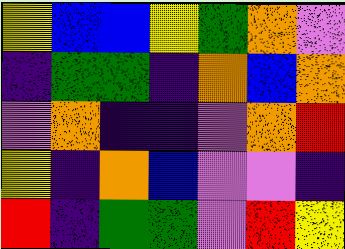[["yellow", "blue", "blue", "yellow", "green", "orange", "violet"], ["indigo", "green", "green", "indigo", "orange", "blue", "orange"], ["violet", "orange", "indigo", "indigo", "violet", "orange", "red"], ["yellow", "indigo", "orange", "blue", "violet", "violet", "indigo"], ["red", "indigo", "green", "green", "violet", "red", "yellow"]]